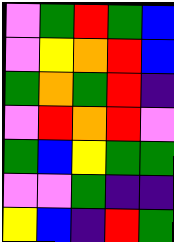[["violet", "green", "red", "green", "blue"], ["violet", "yellow", "orange", "red", "blue"], ["green", "orange", "green", "red", "indigo"], ["violet", "red", "orange", "red", "violet"], ["green", "blue", "yellow", "green", "green"], ["violet", "violet", "green", "indigo", "indigo"], ["yellow", "blue", "indigo", "red", "green"]]